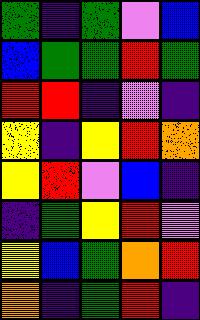[["green", "indigo", "green", "violet", "blue"], ["blue", "green", "green", "red", "green"], ["red", "red", "indigo", "violet", "indigo"], ["yellow", "indigo", "yellow", "red", "orange"], ["yellow", "red", "violet", "blue", "indigo"], ["indigo", "green", "yellow", "red", "violet"], ["yellow", "blue", "green", "orange", "red"], ["orange", "indigo", "green", "red", "indigo"]]